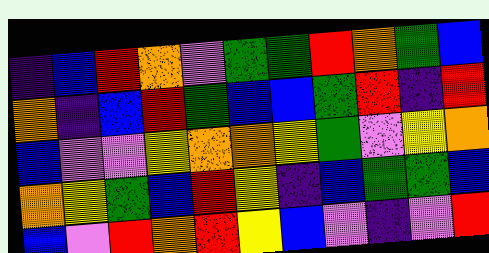[["indigo", "blue", "red", "orange", "violet", "green", "green", "red", "orange", "green", "blue"], ["orange", "indigo", "blue", "red", "green", "blue", "blue", "green", "red", "indigo", "red"], ["blue", "violet", "violet", "yellow", "orange", "orange", "yellow", "green", "violet", "yellow", "orange"], ["orange", "yellow", "green", "blue", "red", "yellow", "indigo", "blue", "green", "green", "blue"], ["blue", "violet", "red", "orange", "red", "yellow", "blue", "violet", "indigo", "violet", "red"]]